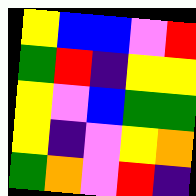[["yellow", "blue", "blue", "violet", "red"], ["green", "red", "indigo", "yellow", "yellow"], ["yellow", "violet", "blue", "green", "green"], ["yellow", "indigo", "violet", "yellow", "orange"], ["green", "orange", "violet", "red", "indigo"]]